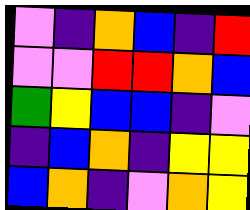[["violet", "indigo", "orange", "blue", "indigo", "red"], ["violet", "violet", "red", "red", "orange", "blue"], ["green", "yellow", "blue", "blue", "indigo", "violet"], ["indigo", "blue", "orange", "indigo", "yellow", "yellow"], ["blue", "orange", "indigo", "violet", "orange", "yellow"]]